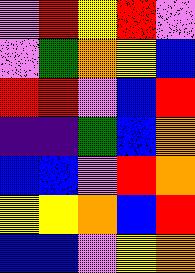[["violet", "red", "yellow", "red", "violet"], ["violet", "green", "orange", "yellow", "blue"], ["red", "red", "violet", "blue", "red"], ["indigo", "indigo", "green", "blue", "orange"], ["blue", "blue", "violet", "red", "orange"], ["yellow", "yellow", "orange", "blue", "red"], ["blue", "blue", "violet", "yellow", "orange"]]